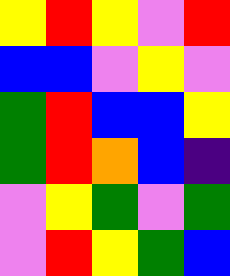[["yellow", "red", "yellow", "violet", "red"], ["blue", "blue", "violet", "yellow", "violet"], ["green", "red", "blue", "blue", "yellow"], ["green", "red", "orange", "blue", "indigo"], ["violet", "yellow", "green", "violet", "green"], ["violet", "red", "yellow", "green", "blue"]]